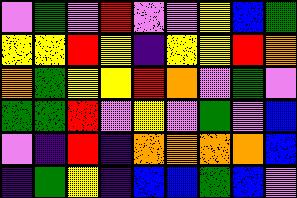[["violet", "green", "violet", "red", "violet", "violet", "yellow", "blue", "green"], ["yellow", "yellow", "red", "yellow", "indigo", "yellow", "yellow", "red", "orange"], ["orange", "green", "yellow", "yellow", "red", "orange", "violet", "green", "violet"], ["green", "green", "red", "violet", "yellow", "violet", "green", "violet", "blue"], ["violet", "indigo", "red", "indigo", "orange", "orange", "orange", "orange", "blue"], ["indigo", "green", "yellow", "indigo", "blue", "blue", "green", "blue", "violet"]]